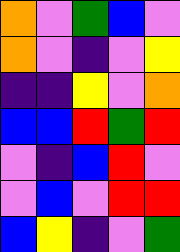[["orange", "violet", "green", "blue", "violet"], ["orange", "violet", "indigo", "violet", "yellow"], ["indigo", "indigo", "yellow", "violet", "orange"], ["blue", "blue", "red", "green", "red"], ["violet", "indigo", "blue", "red", "violet"], ["violet", "blue", "violet", "red", "red"], ["blue", "yellow", "indigo", "violet", "green"]]